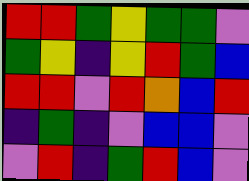[["red", "red", "green", "yellow", "green", "green", "violet"], ["green", "yellow", "indigo", "yellow", "red", "green", "blue"], ["red", "red", "violet", "red", "orange", "blue", "red"], ["indigo", "green", "indigo", "violet", "blue", "blue", "violet"], ["violet", "red", "indigo", "green", "red", "blue", "violet"]]